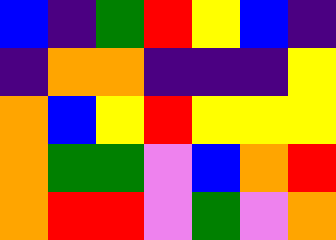[["blue", "indigo", "green", "red", "yellow", "blue", "indigo"], ["indigo", "orange", "orange", "indigo", "indigo", "indigo", "yellow"], ["orange", "blue", "yellow", "red", "yellow", "yellow", "yellow"], ["orange", "green", "green", "violet", "blue", "orange", "red"], ["orange", "red", "red", "violet", "green", "violet", "orange"]]